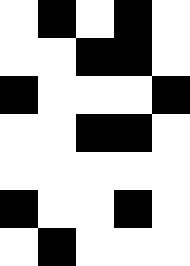[["white", "black", "white", "black", "white"], ["white", "white", "black", "black", "white"], ["black", "white", "white", "white", "black"], ["white", "white", "black", "black", "white"], ["white", "white", "white", "white", "white"], ["black", "white", "white", "black", "white"], ["white", "black", "white", "white", "white"]]